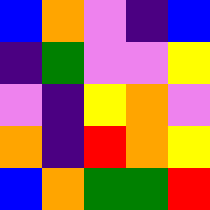[["blue", "orange", "violet", "indigo", "blue"], ["indigo", "green", "violet", "violet", "yellow"], ["violet", "indigo", "yellow", "orange", "violet"], ["orange", "indigo", "red", "orange", "yellow"], ["blue", "orange", "green", "green", "red"]]